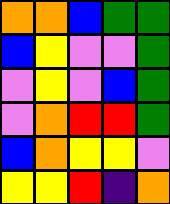[["orange", "orange", "blue", "green", "green"], ["blue", "yellow", "violet", "violet", "green"], ["violet", "yellow", "violet", "blue", "green"], ["violet", "orange", "red", "red", "green"], ["blue", "orange", "yellow", "yellow", "violet"], ["yellow", "yellow", "red", "indigo", "orange"]]